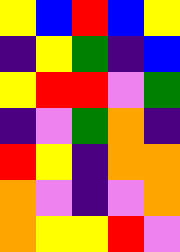[["yellow", "blue", "red", "blue", "yellow"], ["indigo", "yellow", "green", "indigo", "blue"], ["yellow", "red", "red", "violet", "green"], ["indigo", "violet", "green", "orange", "indigo"], ["red", "yellow", "indigo", "orange", "orange"], ["orange", "violet", "indigo", "violet", "orange"], ["orange", "yellow", "yellow", "red", "violet"]]